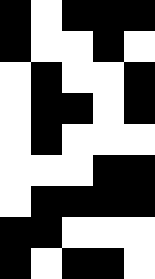[["black", "white", "black", "black", "black"], ["black", "white", "white", "black", "white"], ["white", "black", "white", "white", "black"], ["white", "black", "black", "white", "black"], ["white", "black", "white", "white", "white"], ["white", "white", "white", "black", "black"], ["white", "black", "black", "black", "black"], ["black", "black", "white", "white", "white"], ["black", "white", "black", "black", "white"]]